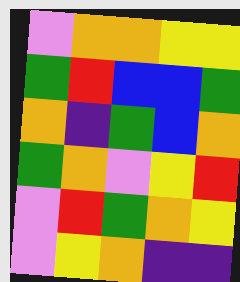[["violet", "orange", "orange", "yellow", "yellow"], ["green", "red", "blue", "blue", "green"], ["orange", "indigo", "green", "blue", "orange"], ["green", "orange", "violet", "yellow", "red"], ["violet", "red", "green", "orange", "yellow"], ["violet", "yellow", "orange", "indigo", "indigo"]]